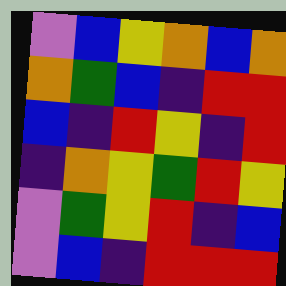[["violet", "blue", "yellow", "orange", "blue", "orange"], ["orange", "green", "blue", "indigo", "red", "red"], ["blue", "indigo", "red", "yellow", "indigo", "red"], ["indigo", "orange", "yellow", "green", "red", "yellow"], ["violet", "green", "yellow", "red", "indigo", "blue"], ["violet", "blue", "indigo", "red", "red", "red"]]